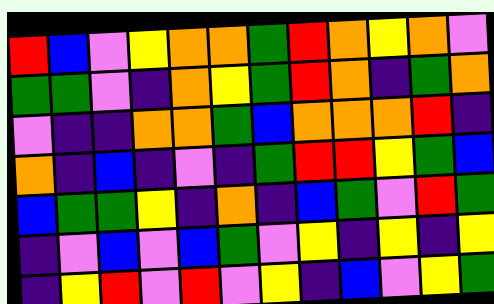[["red", "blue", "violet", "yellow", "orange", "orange", "green", "red", "orange", "yellow", "orange", "violet"], ["green", "green", "violet", "indigo", "orange", "yellow", "green", "red", "orange", "indigo", "green", "orange"], ["violet", "indigo", "indigo", "orange", "orange", "green", "blue", "orange", "orange", "orange", "red", "indigo"], ["orange", "indigo", "blue", "indigo", "violet", "indigo", "green", "red", "red", "yellow", "green", "blue"], ["blue", "green", "green", "yellow", "indigo", "orange", "indigo", "blue", "green", "violet", "red", "green"], ["indigo", "violet", "blue", "violet", "blue", "green", "violet", "yellow", "indigo", "yellow", "indigo", "yellow"], ["indigo", "yellow", "red", "violet", "red", "violet", "yellow", "indigo", "blue", "violet", "yellow", "green"]]